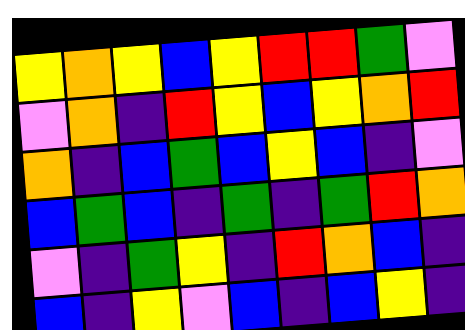[["yellow", "orange", "yellow", "blue", "yellow", "red", "red", "green", "violet"], ["violet", "orange", "indigo", "red", "yellow", "blue", "yellow", "orange", "red"], ["orange", "indigo", "blue", "green", "blue", "yellow", "blue", "indigo", "violet"], ["blue", "green", "blue", "indigo", "green", "indigo", "green", "red", "orange"], ["violet", "indigo", "green", "yellow", "indigo", "red", "orange", "blue", "indigo"], ["blue", "indigo", "yellow", "violet", "blue", "indigo", "blue", "yellow", "indigo"]]